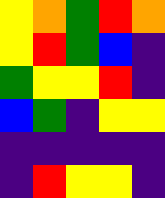[["yellow", "orange", "green", "red", "orange"], ["yellow", "red", "green", "blue", "indigo"], ["green", "yellow", "yellow", "red", "indigo"], ["blue", "green", "indigo", "yellow", "yellow"], ["indigo", "indigo", "indigo", "indigo", "indigo"], ["indigo", "red", "yellow", "yellow", "indigo"]]